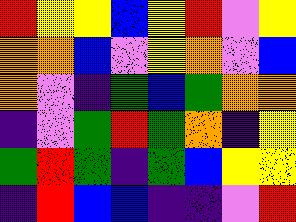[["red", "yellow", "yellow", "blue", "yellow", "red", "violet", "yellow"], ["orange", "orange", "blue", "violet", "yellow", "orange", "violet", "blue"], ["orange", "violet", "indigo", "green", "blue", "green", "orange", "orange"], ["indigo", "violet", "green", "red", "green", "orange", "indigo", "yellow"], ["green", "red", "green", "indigo", "green", "blue", "yellow", "yellow"], ["indigo", "red", "blue", "blue", "indigo", "indigo", "violet", "red"]]